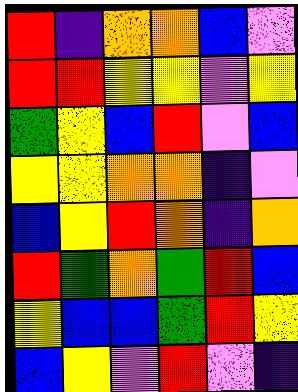[["red", "indigo", "orange", "orange", "blue", "violet"], ["red", "red", "yellow", "yellow", "violet", "yellow"], ["green", "yellow", "blue", "red", "violet", "blue"], ["yellow", "yellow", "orange", "orange", "indigo", "violet"], ["blue", "yellow", "red", "orange", "indigo", "orange"], ["red", "green", "orange", "green", "red", "blue"], ["yellow", "blue", "blue", "green", "red", "yellow"], ["blue", "yellow", "violet", "red", "violet", "indigo"]]